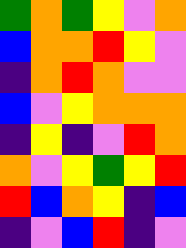[["green", "orange", "green", "yellow", "violet", "orange"], ["blue", "orange", "orange", "red", "yellow", "violet"], ["indigo", "orange", "red", "orange", "violet", "violet"], ["blue", "violet", "yellow", "orange", "orange", "orange"], ["indigo", "yellow", "indigo", "violet", "red", "orange"], ["orange", "violet", "yellow", "green", "yellow", "red"], ["red", "blue", "orange", "yellow", "indigo", "blue"], ["indigo", "violet", "blue", "red", "indigo", "violet"]]